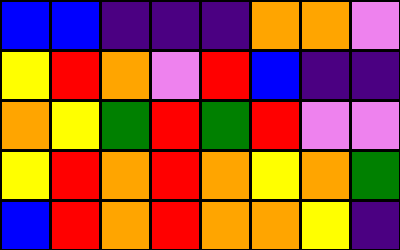[["blue", "blue", "indigo", "indigo", "indigo", "orange", "orange", "violet"], ["yellow", "red", "orange", "violet", "red", "blue", "indigo", "indigo"], ["orange", "yellow", "green", "red", "green", "red", "violet", "violet"], ["yellow", "red", "orange", "red", "orange", "yellow", "orange", "green"], ["blue", "red", "orange", "red", "orange", "orange", "yellow", "indigo"]]